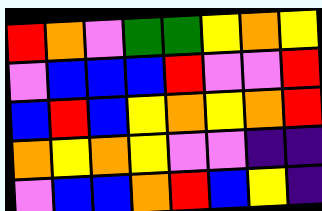[["red", "orange", "violet", "green", "green", "yellow", "orange", "yellow"], ["violet", "blue", "blue", "blue", "red", "violet", "violet", "red"], ["blue", "red", "blue", "yellow", "orange", "yellow", "orange", "red"], ["orange", "yellow", "orange", "yellow", "violet", "violet", "indigo", "indigo"], ["violet", "blue", "blue", "orange", "red", "blue", "yellow", "indigo"]]